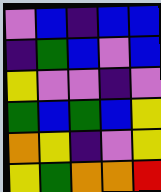[["violet", "blue", "indigo", "blue", "blue"], ["indigo", "green", "blue", "violet", "blue"], ["yellow", "violet", "violet", "indigo", "violet"], ["green", "blue", "green", "blue", "yellow"], ["orange", "yellow", "indigo", "violet", "yellow"], ["yellow", "green", "orange", "orange", "red"]]